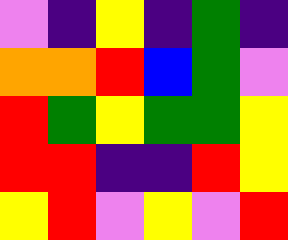[["violet", "indigo", "yellow", "indigo", "green", "indigo"], ["orange", "orange", "red", "blue", "green", "violet"], ["red", "green", "yellow", "green", "green", "yellow"], ["red", "red", "indigo", "indigo", "red", "yellow"], ["yellow", "red", "violet", "yellow", "violet", "red"]]